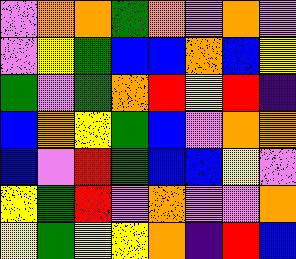[["violet", "orange", "orange", "green", "orange", "violet", "orange", "violet"], ["violet", "yellow", "green", "blue", "blue", "orange", "blue", "yellow"], ["green", "violet", "green", "orange", "red", "yellow", "red", "indigo"], ["blue", "orange", "yellow", "green", "blue", "violet", "orange", "orange"], ["blue", "violet", "red", "green", "blue", "blue", "yellow", "violet"], ["yellow", "green", "red", "violet", "orange", "violet", "violet", "orange"], ["yellow", "green", "yellow", "yellow", "orange", "indigo", "red", "blue"]]